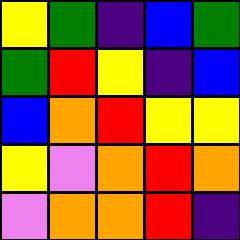[["yellow", "green", "indigo", "blue", "green"], ["green", "red", "yellow", "indigo", "blue"], ["blue", "orange", "red", "yellow", "yellow"], ["yellow", "violet", "orange", "red", "orange"], ["violet", "orange", "orange", "red", "indigo"]]